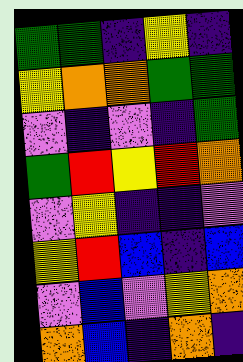[["green", "green", "indigo", "yellow", "indigo"], ["yellow", "orange", "orange", "green", "green"], ["violet", "indigo", "violet", "indigo", "green"], ["green", "red", "yellow", "red", "orange"], ["violet", "yellow", "indigo", "indigo", "violet"], ["yellow", "red", "blue", "indigo", "blue"], ["violet", "blue", "violet", "yellow", "orange"], ["orange", "blue", "indigo", "orange", "indigo"]]